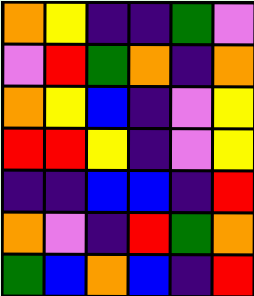[["orange", "yellow", "indigo", "indigo", "green", "violet"], ["violet", "red", "green", "orange", "indigo", "orange"], ["orange", "yellow", "blue", "indigo", "violet", "yellow"], ["red", "red", "yellow", "indigo", "violet", "yellow"], ["indigo", "indigo", "blue", "blue", "indigo", "red"], ["orange", "violet", "indigo", "red", "green", "orange"], ["green", "blue", "orange", "blue", "indigo", "red"]]